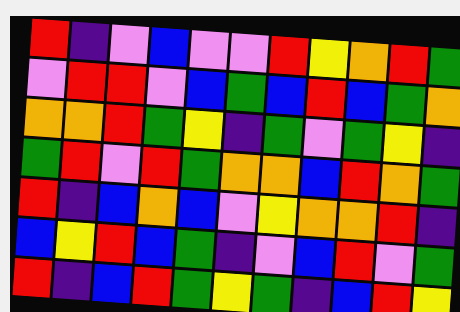[["red", "indigo", "violet", "blue", "violet", "violet", "red", "yellow", "orange", "red", "green"], ["violet", "red", "red", "violet", "blue", "green", "blue", "red", "blue", "green", "orange"], ["orange", "orange", "red", "green", "yellow", "indigo", "green", "violet", "green", "yellow", "indigo"], ["green", "red", "violet", "red", "green", "orange", "orange", "blue", "red", "orange", "green"], ["red", "indigo", "blue", "orange", "blue", "violet", "yellow", "orange", "orange", "red", "indigo"], ["blue", "yellow", "red", "blue", "green", "indigo", "violet", "blue", "red", "violet", "green"], ["red", "indigo", "blue", "red", "green", "yellow", "green", "indigo", "blue", "red", "yellow"]]